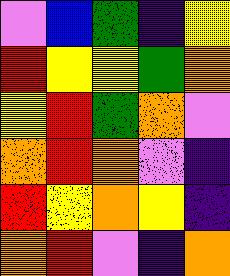[["violet", "blue", "green", "indigo", "yellow"], ["red", "yellow", "yellow", "green", "orange"], ["yellow", "red", "green", "orange", "violet"], ["orange", "red", "orange", "violet", "indigo"], ["red", "yellow", "orange", "yellow", "indigo"], ["orange", "red", "violet", "indigo", "orange"]]